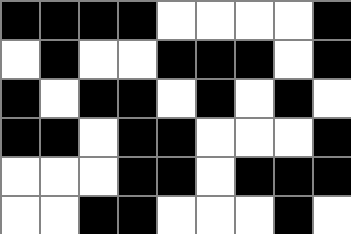[["black", "black", "black", "black", "white", "white", "white", "white", "black"], ["white", "black", "white", "white", "black", "black", "black", "white", "black"], ["black", "white", "black", "black", "white", "black", "white", "black", "white"], ["black", "black", "white", "black", "black", "white", "white", "white", "black"], ["white", "white", "white", "black", "black", "white", "black", "black", "black"], ["white", "white", "black", "black", "white", "white", "white", "black", "white"]]